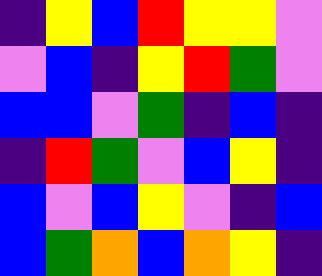[["indigo", "yellow", "blue", "red", "yellow", "yellow", "violet"], ["violet", "blue", "indigo", "yellow", "red", "green", "violet"], ["blue", "blue", "violet", "green", "indigo", "blue", "indigo"], ["indigo", "red", "green", "violet", "blue", "yellow", "indigo"], ["blue", "violet", "blue", "yellow", "violet", "indigo", "blue"], ["blue", "green", "orange", "blue", "orange", "yellow", "indigo"]]